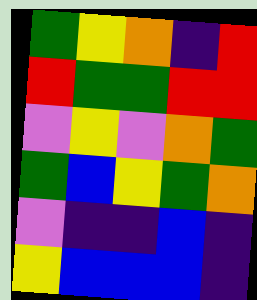[["green", "yellow", "orange", "indigo", "red"], ["red", "green", "green", "red", "red"], ["violet", "yellow", "violet", "orange", "green"], ["green", "blue", "yellow", "green", "orange"], ["violet", "indigo", "indigo", "blue", "indigo"], ["yellow", "blue", "blue", "blue", "indigo"]]